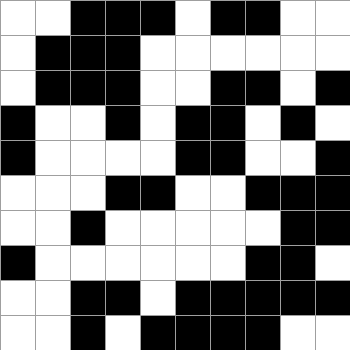[["white", "white", "black", "black", "black", "white", "black", "black", "white", "white"], ["white", "black", "black", "black", "white", "white", "white", "white", "white", "white"], ["white", "black", "black", "black", "white", "white", "black", "black", "white", "black"], ["black", "white", "white", "black", "white", "black", "black", "white", "black", "white"], ["black", "white", "white", "white", "white", "black", "black", "white", "white", "black"], ["white", "white", "white", "black", "black", "white", "white", "black", "black", "black"], ["white", "white", "black", "white", "white", "white", "white", "white", "black", "black"], ["black", "white", "white", "white", "white", "white", "white", "black", "black", "white"], ["white", "white", "black", "black", "white", "black", "black", "black", "black", "black"], ["white", "white", "black", "white", "black", "black", "black", "black", "white", "white"]]